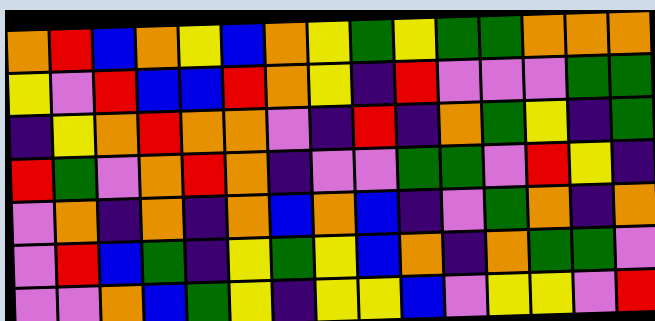[["orange", "red", "blue", "orange", "yellow", "blue", "orange", "yellow", "green", "yellow", "green", "green", "orange", "orange", "orange"], ["yellow", "violet", "red", "blue", "blue", "red", "orange", "yellow", "indigo", "red", "violet", "violet", "violet", "green", "green"], ["indigo", "yellow", "orange", "red", "orange", "orange", "violet", "indigo", "red", "indigo", "orange", "green", "yellow", "indigo", "green"], ["red", "green", "violet", "orange", "red", "orange", "indigo", "violet", "violet", "green", "green", "violet", "red", "yellow", "indigo"], ["violet", "orange", "indigo", "orange", "indigo", "orange", "blue", "orange", "blue", "indigo", "violet", "green", "orange", "indigo", "orange"], ["violet", "red", "blue", "green", "indigo", "yellow", "green", "yellow", "blue", "orange", "indigo", "orange", "green", "green", "violet"], ["violet", "violet", "orange", "blue", "green", "yellow", "indigo", "yellow", "yellow", "blue", "violet", "yellow", "yellow", "violet", "red"]]